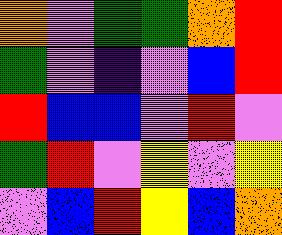[["orange", "violet", "green", "green", "orange", "red"], ["green", "violet", "indigo", "violet", "blue", "red"], ["red", "blue", "blue", "violet", "red", "violet"], ["green", "red", "violet", "yellow", "violet", "yellow"], ["violet", "blue", "red", "yellow", "blue", "orange"]]